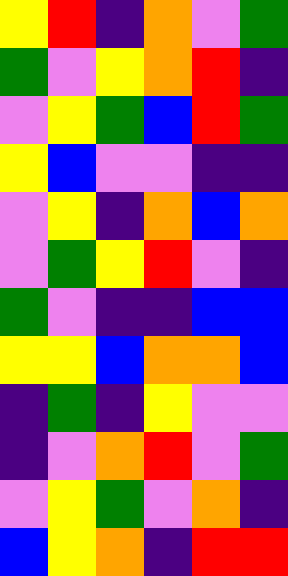[["yellow", "red", "indigo", "orange", "violet", "green"], ["green", "violet", "yellow", "orange", "red", "indigo"], ["violet", "yellow", "green", "blue", "red", "green"], ["yellow", "blue", "violet", "violet", "indigo", "indigo"], ["violet", "yellow", "indigo", "orange", "blue", "orange"], ["violet", "green", "yellow", "red", "violet", "indigo"], ["green", "violet", "indigo", "indigo", "blue", "blue"], ["yellow", "yellow", "blue", "orange", "orange", "blue"], ["indigo", "green", "indigo", "yellow", "violet", "violet"], ["indigo", "violet", "orange", "red", "violet", "green"], ["violet", "yellow", "green", "violet", "orange", "indigo"], ["blue", "yellow", "orange", "indigo", "red", "red"]]